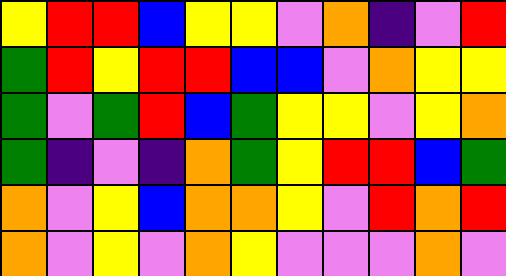[["yellow", "red", "red", "blue", "yellow", "yellow", "violet", "orange", "indigo", "violet", "red"], ["green", "red", "yellow", "red", "red", "blue", "blue", "violet", "orange", "yellow", "yellow"], ["green", "violet", "green", "red", "blue", "green", "yellow", "yellow", "violet", "yellow", "orange"], ["green", "indigo", "violet", "indigo", "orange", "green", "yellow", "red", "red", "blue", "green"], ["orange", "violet", "yellow", "blue", "orange", "orange", "yellow", "violet", "red", "orange", "red"], ["orange", "violet", "yellow", "violet", "orange", "yellow", "violet", "violet", "violet", "orange", "violet"]]